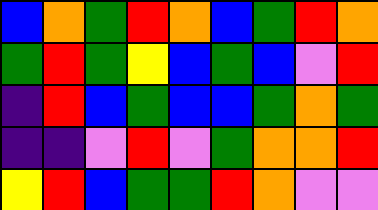[["blue", "orange", "green", "red", "orange", "blue", "green", "red", "orange"], ["green", "red", "green", "yellow", "blue", "green", "blue", "violet", "red"], ["indigo", "red", "blue", "green", "blue", "blue", "green", "orange", "green"], ["indigo", "indigo", "violet", "red", "violet", "green", "orange", "orange", "red"], ["yellow", "red", "blue", "green", "green", "red", "orange", "violet", "violet"]]